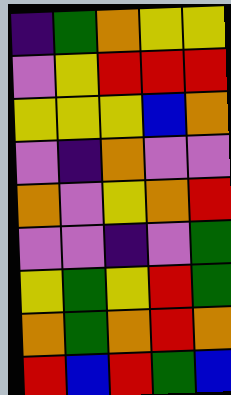[["indigo", "green", "orange", "yellow", "yellow"], ["violet", "yellow", "red", "red", "red"], ["yellow", "yellow", "yellow", "blue", "orange"], ["violet", "indigo", "orange", "violet", "violet"], ["orange", "violet", "yellow", "orange", "red"], ["violet", "violet", "indigo", "violet", "green"], ["yellow", "green", "yellow", "red", "green"], ["orange", "green", "orange", "red", "orange"], ["red", "blue", "red", "green", "blue"]]